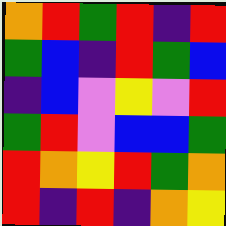[["orange", "red", "green", "red", "indigo", "red"], ["green", "blue", "indigo", "red", "green", "blue"], ["indigo", "blue", "violet", "yellow", "violet", "red"], ["green", "red", "violet", "blue", "blue", "green"], ["red", "orange", "yellow", "red", "green", "orange"], ["red", "indigo", "red", "indigo", "orange", "yellow"]]